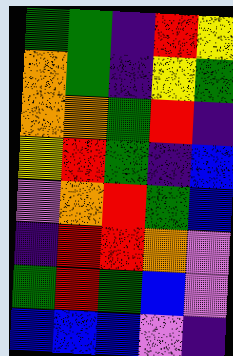[["green", "green", "indigo", "red", "yellow"], ["orange", "green", "indigo", "yellow", "green"], ["orange", "orange", "green", "red", "indigo"], ["yellow", "red", "green", "indigo", "blue"], ["violet", "orange", "red", "green", "blue"], ["indigo", "red", "red", "orange", "violet"], ["green", "red", "green", "blue", "violet"], ["blue", "blue", "blue", "violet", "indigo"]]